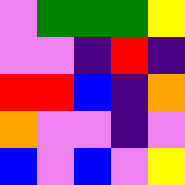[["violet", "green", "green", "green", "yellow"], ["violet", "violet", "indigo", "red", "indigo"], ["red", "red", "blue", "indigo", "orange"], ["orange", "violet", "violet", "indigo", "violet"], ["blue", "violet", "blue", "violet", "yellow"]]